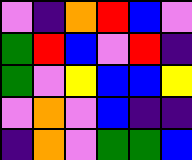[["violet", "indigo", "orange", "red", "blue", "violet"], ["green", "red", "blue", "violet", "red", "indigo"], ["green", "violet", "yellow", "blue", "blue", "yellow"], ["violet", "orange", "violet", "blue", "indigo", "indigo"], ["indigo", "orange", "violet", "green", "green", "blue"]]